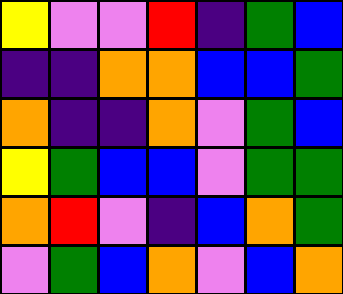[["yellow", "violet", "violet", "red", "indigo", "green", "blue"], ["indigo", "indigo", "orange", "orange", "blue", "blue", "green"], ["orange", "indigo", "indigo", "orange", "violet", "green", "blue"], ["yellow", "green", "blue", "blue", "violet", "green", "green"], ["orange", "red", "violet", "indigo", "blue", "orange", "green"], ["violet", "green", "blue", "orange", "violet", "blue", "orange"]]